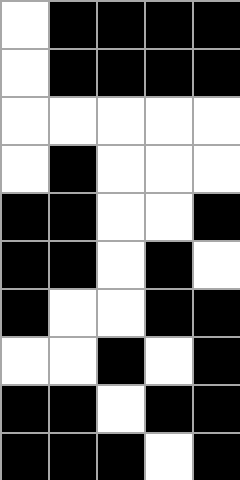[["white", "black", "black", "black", "black"], ["white", "black", "black", "black", "black"], ["white", "white", "white", "white", "white"], ["white", "black", "white", "white", "white"], ["black", "black", "white", "white", "black"], ["black", "black", "white", "black", "white"], ["black", "white", "white", "black", "black"], ["white", "white", "black", "white", "black"], ["black", "black", "white", "black", "black"], ["black", "black", "black", "white", "black"]]